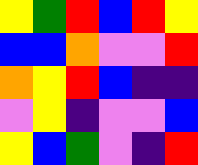[["yellow", "green", "red", "blue", "red", "yellow"], ["blue", "blue", "orange", "violet", "violet", "red"], ["orange", "yellow", "red", "blue", "indigo", "indigo"], ["violet", "yellow", "indigo", "violet", "violet", "blue"], ["yellow", "blue", "green", "violet", "indigo", "red"]]